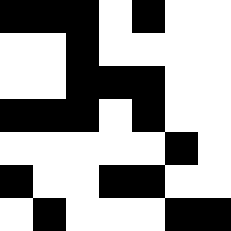[["black", "black", "black", "white", "black", "white", "white"], ["white", "white", "black", "white", "white", "white", "white"], ["white", "white", "black", "black", "black", "white", "white"], ["black", "black", "black", "white", "black", "white", "white"], ["white", "white", "white", "white", "white", "black", "white"], ["black", "white", "white", "black", "black", "white", "white"], ["white", "black", "white", "white", "white", "black", "black"]]